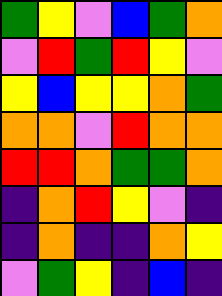[["green", "yellow", "violet", "blue", "green", "orange"], ["violet", "red", "green", "red", "yellow", "violet"], ["yellow", "blue", "yellow", "yellow", "orange", "green"], ["orange", "orange", "violet", "red", "orange", "orange"], ["red", "red", "orange", "green", "green", "orange"], ["indigo", "orange", "red", "yellow", "violet", "indigo"], ["indigo", "orange", "indigo", "indigo", "orange", "yellow"], ["violet", "green", "yellow", "indigo", "blue", "indigo"]]